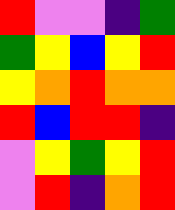[["red", "violet", "violet", "indigo", "green"], ["green", "yellow", "blue", "yellow", "red"], ["yellow", "orange", "red", "orange", "orange"], ["red", "blue", "red", "red", "indigo"], ["violet", "yellow", "green", "yellow", "red"], ["violet", "red", "indigo", "orange", "red"]]